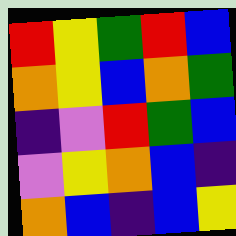[["red", "yellow", "green", "red", "blue"], ["orange", "yellow", "blue", "orange", "green"], ["indigo", "violet", "red", "green", "blue"], ["violet", "yellow", "orange", "blue", "indigo"], ["orange", "blue", "indigo", "blue", "yellow"]]